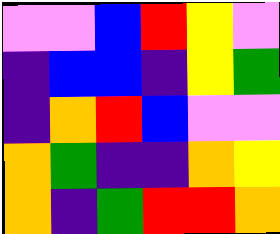[["violet", "violet", "blue", "red", "yellow", "violet"], ["indigo", "blue", "blue", "indigo", "yellow", "green"], ["indigo", "orange", "red", "blue", "violet", "violet"], ["orange", "green", "indigo", "indigo", "orange", "yellow"], ["orange", "indigo", "green", "red", "red", "orange"]]